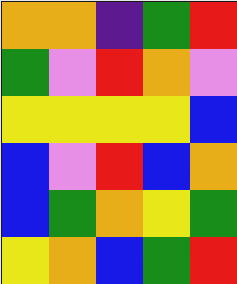[["orange", "orange", "indigo", "green", "red"], ["green", "violet", "red", "orange", "violet"], ["yellow", "yellow", "yellow", "yellow", "blue"], ["blue", "violet", "red", "blue", "orange"], ["blue", "green", "orange", "yellow", "green"], ["yellow", "orange", "blue", "green", "red"]]